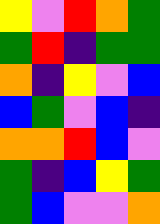[["yellow", "violet", "red", "orange", "green"], ["green", "red", "indigo", "green", "green"], ["orange", "indigo", "yellow", "violet", "blue"], ["blue", "green", "violet", "blue", "indigo"], ["orange", "orange", "red", "blue", "violet"], ["green", "indigo", "blue", "yellow", "green"], ["green", "blue", "violet", "violet", "orange"]]